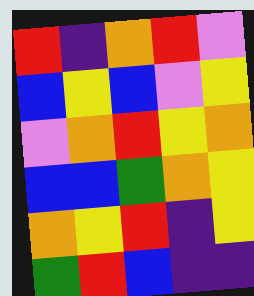[["red", "indigo", "orange", "red", "violet"], ["blue", "yellow", "blue", "violet", "yellow"], ["violet", "orange", "red", "yellow", "orange"], ["blue", "blue", "green", "orange", "yellow"], ["orange", "yellow", "red", "indigo", "yellow"], ["green", "red", "blue", "indigo", "indigo"]]